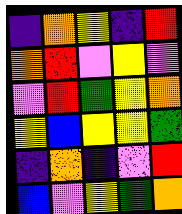[["indigo", "orange", "yellow", "indigo", "red"], ["orange", "red", "violet", "yellow", "violet"], ["violet", "red", "green", "yellow", "orange"], ["yellow", "blue", "yellow", "yellow", "green"], ["indigo", "orange", "indigo", "violet", "red"], ["blue", "violet", "yellow", "green", "orange"]]